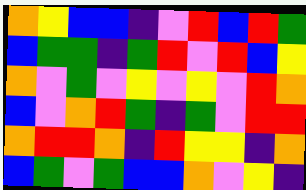[["orange", "yellow", "blue", "blue", "indigo", "violet", "red", "blue", "red", "green"], ["blue", "green", "green", "indigo", "green", "red", "violet", "red", "blue", "yellow"], ["orange", "violet", "green", "violet", "yellow", "violet", "yellow", "violet", "red", "orange"], ["blue", "violet", "orange", "red", "green", "indigo", "green", "violet", "red", "red"], ["orange", "red", "red", "orange", "indigo", "red", "yellow", "yellow", "indigo", "orange"], ["blue", "green", "violet", "green", "blue", "blue", "orange", "violet", "yellow", "indigo"]]